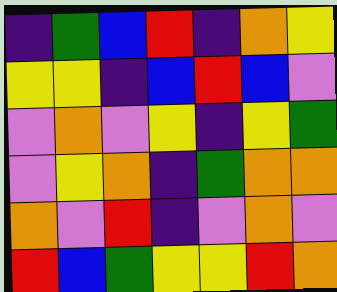[["indigo", "green", "blue", "red", "indigo", "orange", "yellow"], ["yellow", "yellow", "indigo", "blue", "red", "blue", "violet"], ["violet", "orange", "violet", "yellow", "indigo", "yellow", "green"], ["violet", "yellow", "orange", "indigo", "green", "orange", "orange"], ["orange", "violet", "red", "indigo", "violet", "orange", "violet"], ["red", "blue", "green", "yellow", "yellow", "red", "orange"]]